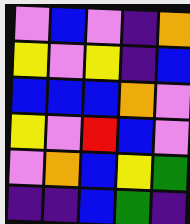[["violet", "blue", "violet", "indigo", "orange"], ["yellow", "violet", "yellow", "indigo", "blue"], ["blue", "blue", "blue", "orange", "violet"], ["yellow", "violet", "red", "blue", "violet"], ["violet", "orange", "blue", "yellow", "green"], ["indigo", "indigo", "blue", "green", "indigo"]]